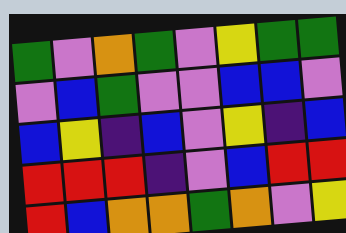[["green", "violet", "orange", "green", "violet", "yellow", "green", "green"], ["violet", "blue", "green", "violet", "violet", "blue", "blue", "violet"], ["blue", "yellow", "indigo", "blue", "violet", "yellow", "indigo", "blue"], ["red", "red", "red", "indigo", "violet", "blue", "red", "red"], ["red", "blue", "orange", "orange", "green", "orange", "violet", "yellow"]]